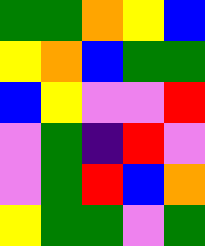[["green", "green", "orange", "yellow", "blue"], ["yellow", "orange", "blue", "green", "green"], ["blue", "yellow", "violet", "violet", "red"], ["violet", "green", "indigo", "red", "violet"], ["violet", "green", "red", "blue", "orange"], ["yellow", "green", "green", "violet", "green"]]